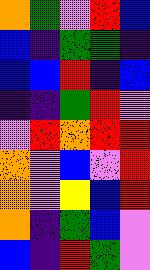[["orange", "green", "violet", "red", "blue"], ["blue", "indigo", "green", "green", "indigo"], ["blue", "blue", "red", "indigo", "blue"], ["indigo", "indigo", "green", "red", "violet"], ["violet", "red", "orange", "red", "red"], ["orange", "violet", "blue", "violet", "red"], ["orange", "violet", "yellow", "blue", "red"], ["orange", "indigo", "green", "blue", "violet"], ["blue", "indigo", "red", "green", "violet"]]